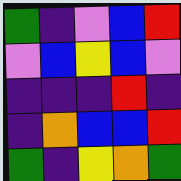[["green", "indigo", "violet", "blue", "red"], ["violet", "blue", "yellow", "blue", "violet"], ["indigo", "indigo", "indigo", "red", "indigo"], ["indigo", "orange", "blue", "blue", "red"], ["green", "indigo", "yellow", "orange", "green"]]